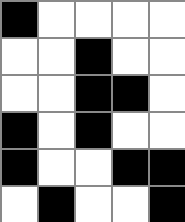[["black", "white", "white", "white", "white"], ["white", "white", "black", "white", "white"], ["white", "white", "black", "black", "white"], ["black", "white", "black", "white", "white"], ["black", "white", "white", "black", "black"], ["white", "black", "white", "white", "black"]]